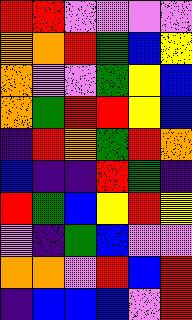[["red", "red", "violet", "violet", "violet", "violet"], ["orange", "orange", "red", "green", "blue", "yellow"], ["orange", "violet", "violet", "green", "yellow", "blue"], ["orange", "green", "red", "red", "yellow", "blue"], ["indigo", "red", "orange", "green", "red", "orange"], ["blue", "indigo", "indigo", "red", "green", "indigo"], ["red", "green", "blue", "yellow", "red", "yellow"], ["violet", "indigo", "green", "blue", "violet", "violet"], ["orange", "orange", "violet", "red", "blue", "red"], ["indigo", "blue", "blue", "blue", "violet", "red"]]